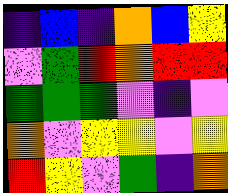[["indigo", "blue", "indigo", "orange", "blue", "yellow"], ["violet", "green", "red", "orange", "red", "red"], ["green", "green", "green", "violet", "indigo", "violet"], ["orange", "violet", "yellow", "yellow", "violet", "yellow"], ["red", "yellow", "violet", "green", "indigo", "orange"]]